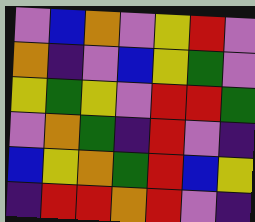[["violet", "blue", "orange", "violet", "yellow", "red", "violet"], ["orange", "indigo", "violet", "blue", "yellow", "green", "violet"], ["yellow", "green", "yellow", "violet", "red", "red", "green"], ["violet", "orange", "green", "indigo", "red", "violet", "indigo"], ["blue", "yellow", "orange", "green", "red", "blue", "yellow"], ["indigo", "red", "red", "orange", "red", "violet", "indigo"]]